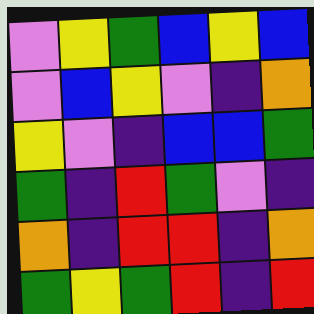[["violet", "yellow", "green", "blue", "yellow", "blue"], ["violet", "blue", "yellow", "violet", "indigo", "orange"], ["yellow", "violet", "indigo", "blue", "blue", "green"], ["green", "indigo", "red", "green", "violet", "indigo"], ["orange", "indigo", "red", "red", "indigo", "orange"], ["green", "yellow", "green", "red", "indigo", "red"]]